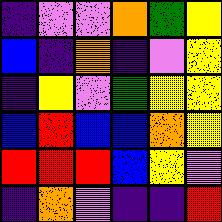[["indigo", "violet", "violet", "orange", "green", "yellow"], ["blue", "indigo", "orange", "indigo", "violet", "yellow"], ["indigo", "yellow", "violet", "green", "yellow", "yellow"], ["blue", "red", "blue", "blue", "orange", "yellow"], ["red", "red", "red", "blue", "yellow", "violet"], ["indigo", "orange", "violet", "indigo", "indigo", "red"]]